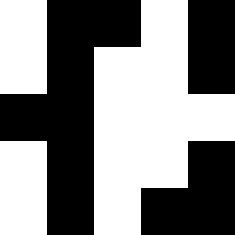[["white", "black", "black", "white", "black"], ["white", "black", "white", "white", "black"], ["black", "black", "white", "white", "white"], ["white", "black", "white", "white", "black"], ["white", "black", "white", "black", "black"]]